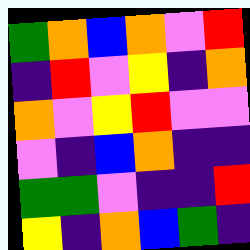[["green", "orange", "blue", "orange", "violet", "red"], ["indigo", "red", "violet", "yellow", "indigo", "orange"], ["orange", "violet", "yellow", "red", "violet", "violet"], ["violet", "indigo", "blue", "orange", "indigo", "indigo"], ["green", "green", "violet", "indigo", "indigo", "red"], ["yellow", "indigo", "orange", "blue", "green", "indigo"]]